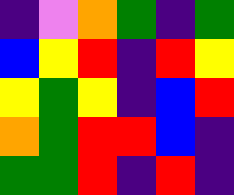[["indigo", "violet", "orange", "green", "indigo", "green"], ["blue", "yellow", "red", "indigo", "red", "yellow"], ["yellow", "green", "yellow", "indigo", "blue", "red"], ["orange", "green", "red", "red", "blue", "indigo"], ["green", "green", "red", "indigo", "red", "indigo"]]